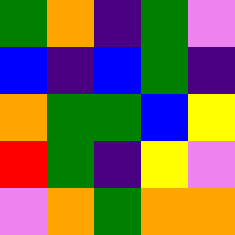[["green", "orange", "indigo", "green", "violet"], ["blue", "indigo", "blue", "green", "indigo"], ["orange", "green", "green", "blue", "yellow"], ["red", "green", "indigo", "yellow", "violet"], ["violet", "orange", "green", "orange", "orange"]]